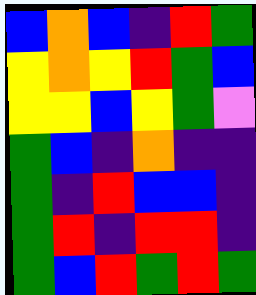[["blue", "orange", "blue", "indigo", "red", "green"], ["yellow", "orange", "yellow", "red", "green", "blue"], ["yellow", "yellow", "blue", "yellow", "green", "violet"], ["green", "blue", "indigo", "orange", "indigo", "indigo"], ["green", "indigo", "red", "blue", "blue", "indigo"], ["green", "red", "indigo", "red", "red", "indigo"], ["green", "blue", "red", "green", "red", "green"]]